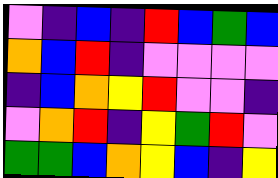[["violet", "indigo", "blue", "indigo", "red", "blue", "green", "blue"], ["orange", "blue", "red", "indigo", "violet", "violet", "violet", "violet"], ["indigo", "blue", "orange", "yellow", "red", "violet", "violet", "indigo"], ["violet", "orange", "red", "indigo", "yellow", "green", "red", "violet"], ["green", "green", "blue", "orange", "yellow", "blue", "indigo", "yellow"]]